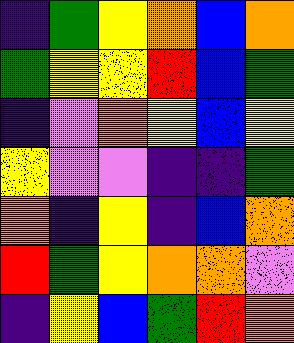[["indigo", "green", "yellow", "orange", "blue", "orange"], ["green", "yellow", "yellow", "red", "blue", "green"], ["indigo", "violet", "orange", "yellow", "blue", "yellow"], ["yellow", "violet", "violet", "indigo", "indigo", "green"], ["orange", "indigo", "yellow", "indigo", "blue", "orange"], ["red", "green", "yellow", "orange", "orange", "violet"], ["indigo", "yellow", "blue", "green", "red", "orange"]]